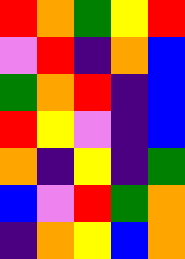[["red", "orange", "green", "yellow", "red"], ["violet", "red", "indigo", "orange", "blue"], ["green", "orange", "red", "indigo", "blue"], ["red", "yellow", "violet", "indigo", "blue"], ["orange", "indigo", "yellow", "indigo", "green"], ["blue", "violet", "red", "green", "orange"], ["indigo", "orange", "yellow", "blue", "orange"]]